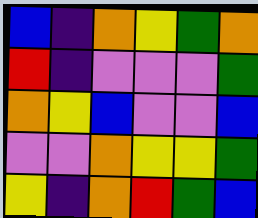[["blue", "indigo", "orange", "yellow", "green", "orange"], ["red", "indigo", "violet", "violet", "violet", "green"], ["orange", "yellow", "blue", "violet", "violet", "blue"], ["violet", "violet", "orange", "yellow", "yellow", "green"], ["yellow", "indigo", "orange", "red", "green", "blue"]]